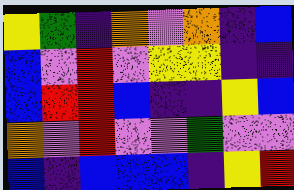[["yellow", "green", "indigo", "orange", "violet", "orange", "indigo", "blue"], ["blue", "violet", "red", "violet", "yellow", "yellow", "indigo", "indigo"], ["blue", "red", "red", "blue", "indigo", "indigo", "yellow", "blue"], ["orange", "violet", "red", "violet", "violet", "green", "violet", "violet"], ["blue", "indigo", "blue", "blue", "blue", "indigo", "yellow", "red"]]